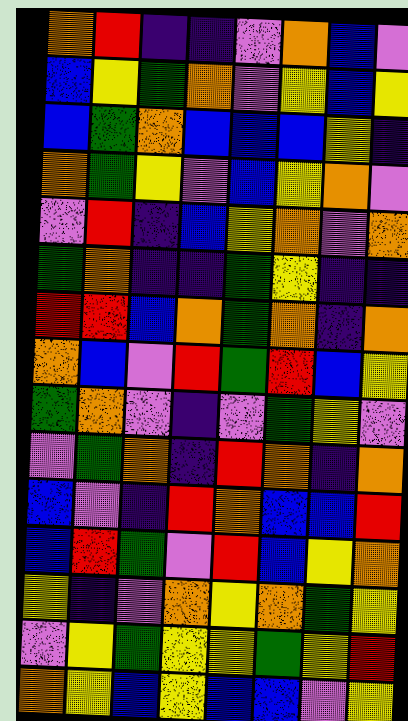[["orange", "red", "indigo", "indigo", "violet", "orange", "blue", "violet"], ["blue", "yellow", "green", "orange", "violet", "yellow", "blue", "yellow"], ["blue", "green", "orange", "blue", "blue", "blue", "yellow", "indigo"], ["orange", "green", "yellow", "violet", "blue", "yellow", "orange", "violet"], ["violet", "red", "indigo", "blue", "yellow", "orange", "violet", "orange"], ["green", "orange", "indigo", "indigo", "green", "yellow", "indigo", "indigo"], ["red", "red", "blue", "orange", "green", "orange", "indigo", "orange"], ["orange", "blue", "violet", "red", "green", "red", "blue", "yellow"], ["green", "orange", "violet", "indigo", "violet", "green", "yellow", "violet"], ["violet", "green", "orange", "indigo", "red", "orange", "indigo", "orange"], ["blue", "violet", "indigo", "red", "orange", "blue", "blue", "red"], ["blue", "red", "green", "violet", "red", "blue", "yellow", "orange"], ["yellow", "indigo", "violet", "orange", "yellow", "orange", "green", "yellow"], ["violet", "yellow", "green", "yellow", "yellow", "green", "yellow", "red"], ["orange", "yellow", "blue", "yellow", "blue", "blue", "violet", "yellow"]]